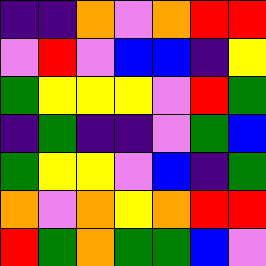[["indigo", "indigo", "orange", "violet", "orange", "red", "red"], ["violet", "red", "violet", "blue", "blue", "indigo", "yellow"], ["green", "yellow", "yellow", "yellow", "violet", "red", "green"], ["indigo", "green", "indigo", "indigo", "violet", "green", "blue"], ["green", "yellow", "yellow", "violet", "blue", "indigo", "green"], ["orange", "violet", "orange", "yellow", "orange", "red", "red"], ["red", "green", "orange", "green", "green", "blue", "violet"]]